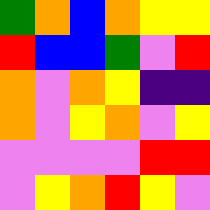[["green", "orange", "blue", "orange", "yellow", "yellow"], ["red", "blue", "blue", "green", "violet", "red"], ["orange", "violet", "orange", "yellow", "indigo", "indigo"], ["orange", "violet", "yellow", "orange", "violet", "yellow"], ["violet", "violet", "violet", "violet", "red", "red"], ["violet", "yellow", "orange", "red", "yellow", "violet"]]